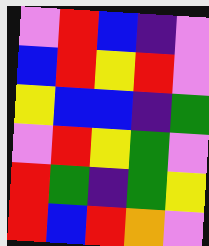[["violet", "red", "blue", "indigo", "violet"], ["blue", "red", "yellow", "red", "violet"], ["yellow", "blue", "blue", "indigo", "green"], ["violet", "red", "yellow", "green", "violet"], ["red", "green", "indigo", "green", "yellow"], ["red", "blue", "red", "orange", "violet"]]